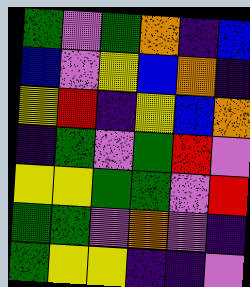[["green", "violet", "green", "orange", "indigo", "blue"], ["blue", "violet", "yellow", "blue", "orange", "indigo"], ["yellow", "red", "indigo", "yellow", "blue", "orange"], ["indigo", "green", "violet", "green", "red", "violet"], ["yellow", "yellow", "green", "green", "violet", "red"], ["green", "green", "violet", "orange", "violet", "indigo"], ["green", "yellow", "yellow", "indigo", "indigo", "violet"]]